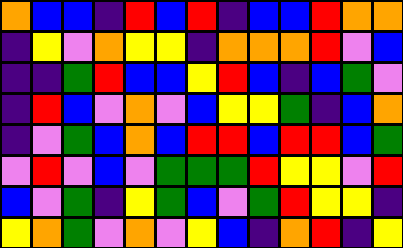[["orange", "blue", "blue", "indigo", "red", "blue", "red", "indigo", "blue", "blue", "red", "orange", "orange"], ["indigo", "yellow", "violet", "orange", "yellow", "yellow", "indigo", "orange", "orange", "orange", "red", "violet", "blue"], ["indigo", "indigo", "green", "red", "blue", "blue", "yellow", "red", "blue", "indigo", "blue", "green", "violet"], ["indigo", "red", "blue", "violet", "orange", "violet", "blue", "yellow", "yellow", "green", "indigo", "blue", "orange"], ["indigo", "violet", "green", "blue", "orange", "blue", "red", "red", "blue", "red", "red", "blue", "green"], ["violet", "red", "violet", "blue", "violet", "green", "green", "green", "red", "yellow", "yellow", "violet", "red"], ["blue", "violet", "green", "indigo", "yellow", "green", "blue", "violet", "green", "red", "yellow", "yellow", "indigo"], ["yellow", "orange", "green", "violet", "orange", "violet", "yellow", "blue", "indigo", "orange", "red", "indigo", "yellow"]]